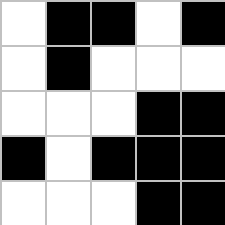[["white", "black", "black", "white", "black"], ["white", "black", "white", "white", "white"], ["white", "white", "white", "black", "black"], ["black", "white", "black", "black", "black"], ["white", "white", "white", "black", "black"]]